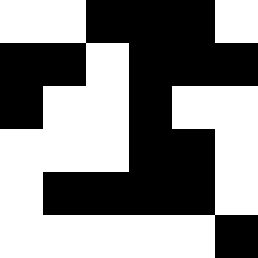[["white", "white", "black", "black", "black", "white"], ["black", "black", "white", "black", "black", "black"], ["black", "white", "white", "black", "white", "white"], ["white", "white", "white", "black", "black", "white"], ["white", "black", "black", "black", "black", "white"], ["white", "white", "white", "white", "white", "black"]]